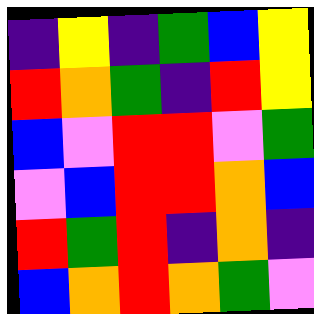[["indigo", "yellow", "indigo", "green", "blue", "yellow"], ["red", "orange", "green", "indigo", "red", "yellow"], ["blue", "violet", "red", "red", "violet", "green"], ["violet", "blue", "red", "red", "orange", "blue"], ["red", "green", "red", "indigo", "orange", "indigo"], ["blue", "orange", "red", "orange", "green", "violet"]]